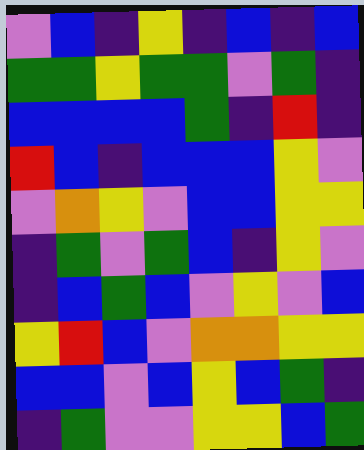[["violet", "blue", "indigo", "yellow", "indigo", "blue", "indigo", "blue"], ["green", "green", "yellow", "green", "green", "violet", "green", "indigo"], ["blue", "blue", "blue", "blue", "green", "indigo", "red", "indigo"], ["red", "blue", "indigo", "blue", "blue", "blue", "yellow", "violet"], ["violet", "orange", "yellow", "violet", "blue", "blue", "yellow", "yellow"], ["indigo", "green", "violet", "green", "blue", "indigo", "yellow", "violet"], ["indigo", "blue", "green", "blue", "violet", "yellow", "violet", "blue"], ["yellow", "red", "blue", "violet", "orange", "orange", "yellow", "yellow"], ["blue", "blue", "violet", "blue", "yellow", "blue", "green", "indigo"], ["indigo", "green", "violet", "violet", "yellow", "yellow", "blue", "green"]]